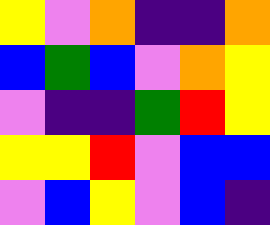[["yellow", "violet", "orange", "indigo", "indigo", "orange"], ["blue", "green", "blue", "violet", "orange", "yellow"], ["violet", "indigo", "indigo", "green", "red", "yellow"], ["yellow", "yellow", "red", "violet", "blue", "blue"], ["violet", "blue", "yellow", "violet", "blue", "indigo"]]